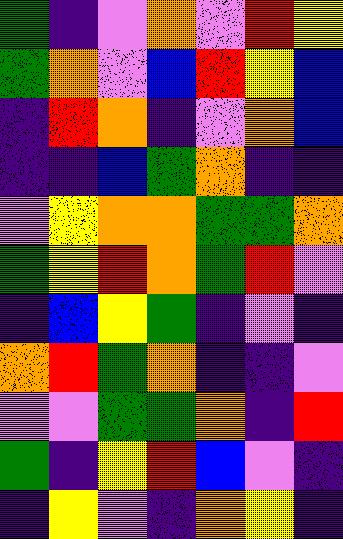[["green", "indigo", "violet", "orange", "violet", "red", "yellow"], ["green", "orange", "violet", "blue", "red", "yellow", "blue"], ["indigo", "red", "orange", "indigo", "violet", "orange", "blue"], ["indigo", "indigo", "blue", "green", "orange", "indigo", "indigo"], ["violet", "yellow", "orange", "orange", "green", "green", "orange"], ["green", "yellow", "red", "orange", "green", "red", "violet"], ["indigo", "blue", "yellow", "green", "indigo", "violet", "indigo"], ["orange", "red", "green", "orange", "indigo", "indigo", "violet"], ["violet", "violet", "green", "green", "orange", "indigo", "red"], ["green", "indigo", "yellow", "red", "blue", "violet", "indigo"], ["indigo", "yellow", "violet", "indigo", "orange", "yellow", "indigo"]]